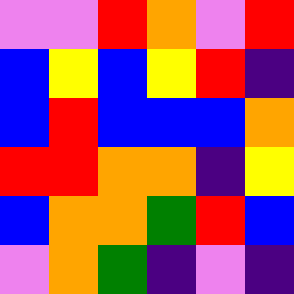[["violet", "violet", "red", "orange", "violet", "red"], ["blue", "yellow", "blue", "yellow", "red", "indigo"], ["blue", "red", "blue", "blue", "blue", "orange"], ["red", "red", "orange", "orange", "indigo", "yellow"], ["blue", "orange", "orange", "green", "red", "blue"], ["violet", "orange", "green", "indigo", "violet", "indigo"]]